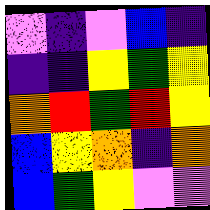[["violet", "indigo", "violet", "blue", "indigo"], ["indigo", "indigo", "yellow", "green", "yellow"], ["orange", "red", "green", "red", "yellow"], ["blue", "yellow", "orange", "indigo", "orange"], ["blue", "green", "yellow", "violet", "violet"]]